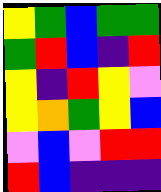[["yellow", "green", "blue", "green", "green"], ["green", "red", "blue", "indigo", "red"], ["yellow", "indigo", "red", "yellow", "violet"], ["yellow", "orange", "green", "yellow", "blue"], ["violet", "blue", "violet", "red", "red"], ["red", "blue", "indigo", "indigo", "indigo"]]